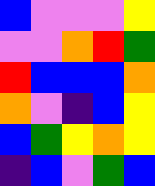[["blue", "violet", "violet", "violet", "yellow"], ["violet", "violet", "orange", "red", "green"], ["red", "blue", "blue", "blue", "orange"], ["orange", "violet", "indigo", "blue", "yellow"], ["blue", "green", "yellow", "orange", "yellow"], ["indigo", "blue", "violet", "green", "blue"]]